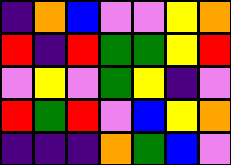[["indigo", "orange", "blue", "violet", "violet", "yellow", "orange"], ["red", "indigo", "red", "green", "green", "yellow", "red"], ["violet", "yellow", "violet", "green", "yellow", "indigo", "violet"], ["red", "green", "red", "violet", "blue", "yellow", "orange"], ["indigo", "indigo", "indigo", "orange", "green", "blue", "violet"]]